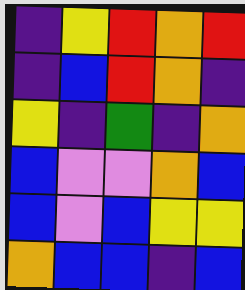[["indigo", "yellow", "red", "orange", "red"], ["indigo", "blue", "red", "orange", "indigo"], ["yellow", "indigo", "green", "indigo", "orange"], ["blue", "violet", "violet", "orange", "blue"], ["blue", "violet", "blue", "yellow", "yellow"], ["orange", "blue", "blue", "indigo", "blue"]]